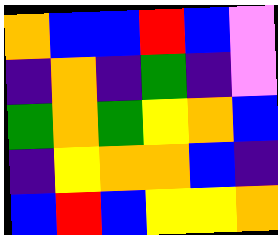[["orange", "blue", "blue", "red", "blue", "violet"], ["indigo", "orange", "indigo", "green", "indigo", "violet"], ["green", "orange", "green", "yellow", "orange", "blue"], ["indigo", "yellow", "orange", "orange", "blue", "indigo"], ["blue", "red", "blue", "yellow", "yellow", "orange"]]